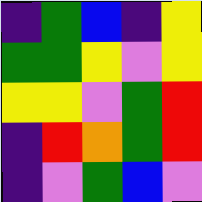[["indigo", "green", "blue", "indigo", "yellow"], ["green", "green", "yellow", "violet", "yellow"], ["yellow", "yellow", "violet", "green", "red"], ["indigo", "red", "orange", "green", "red"], ["indigo", "violet", "green", "blue", "violet"]]